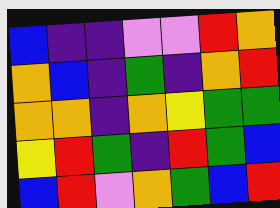[["blue", "indigo", "indigo", "violet", "violet", "red", "orange"], ["orange", "blue", "indigo", "green", "indigo", "orange", "red"], ["orange", "orange", "indigo", "orange", "yellow", "green", "green"], ["yellow", "red", "green", "indigo", "red", "green", "blue"], ["blue", "red", "violet", "orange", "green", "blue", "red"]]